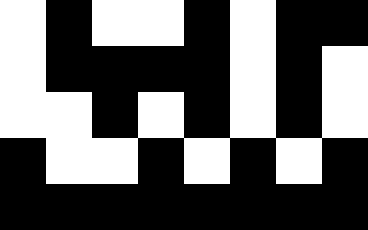[["white", "black", "white", "white", "black", "white", "black", "black"], ["white", "black", "black", "black", "black", "white", "black", "white"], ["white", "white", "black", "white", "black", "white", "black", "white"], ["black", "white", "white", "black", "white", "black", "white", "black"], ["black", "black", "black", "black", "black", "black", "black", "black"]]